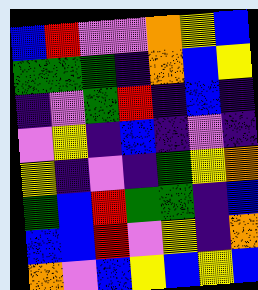[["blue", "red", "violet", "violet", "orange", "yellow", "blue"], ["green", "green", "green", "indigo", "orange", "blue", "yellow"], ["indigo", "violet", "green", "red", "indigo", "blue", "indigo"], ["violet", "yellow", "indigo", "blue", "indigo", "violet", "indigo"], ["yellow", "indigo", "violet", "indigo", "green", "yellow", "orange"], ["green", "blue", "red", "green", "green", "indigo", "blue"], ["blue", "blue", "red", "violet", "yellow", "indigo", "orange"], ["orange", "violet", "blue", "yellow", "blue", "yellow", "blue"]]